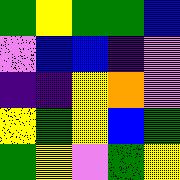[["green", "yellow", "green", "green", "blue"], ["violet", "blue", "blue", "indigo", "violet"], ["indigo", "indigo", "yellow", "orange", "violet"], ["yellow", "green", "yellow", "blue", "green"], ["green", "yellow", "violet", "green", "yellow"]]